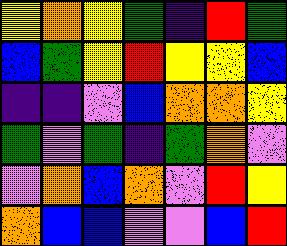[["yellow", "orange", "yellow", "green", "indigo", "red", "green"], ["blue", "green", "yellow", "red", "yellow", "yellow", "blue"], ["indigo", "indigo", "violet", "blue", "orange", "orange", "yellow"], ["green", "violet", "green", "indigo", "green", "orange", "violet"], ["violet", "orange", "blue", "orange", "violet", "red", "yellow"], ["orange", "blue", "blue", "violet", "violet", "blue", "red"]]